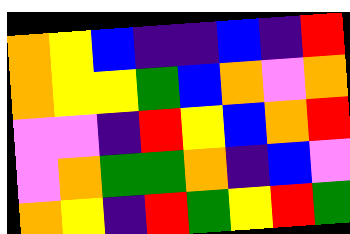[["orange", "yellow", "blue", "indigo", "indigo", "blue", "indigo", "red"], ["orange", "yellow", "yellow", "green", "blue", "orange", "violet", "orange"], ["violet", "violet", "indigo", "red", "yellow", "blue", "orange", "red"], ["violet", "orange", "green", "green", "orange", "indigo", "blue", "violet"], ["orange", "yellow", "indigo", "red", "green", "yellow", "red", "green"]]